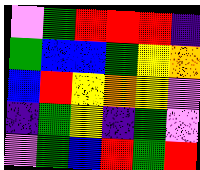[["violet", "green", "red", "red", "red", "indigo"], ["green", "blue", "blue", "green", "yellow", "orange"], ["blue", "red", "yellow", "orange", "yellow", "violet"], ["indigo", "green", "yellow", "indigo", "green", "violet"], ["violet", "green", "blue", "red", "green", "red"]]